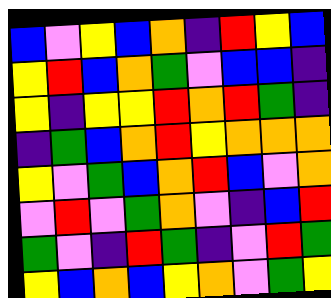[["blue", "violet", "yellow", "blue", "orange", "indigo", "red", "yellow", "blue"], ["yellow", "red", "blue", "orange", "green", "violet", "blue", "blue", "indigo"], ["yellow", "indigo", "yellow", "yellow", "red", "orange", "red", "green", "indigo"], ["indigo", "green", "blue", "orange", "red", "yellow", "orange", "orange", "orange"], ["yellow", "violet", "green", "blue", "orange", "red", "blue", "violet", "orange"], ["violet", "red", "violet", "green", "orange", "violet", "indigo", "blue", "red"], ["green", "violet", "indigo", "red", "green", "indigo", "violet", "red", "green"], ["yellow", "blue", "orange", "blue", "yellow", "orange", "violet", "green", "yellow"]]